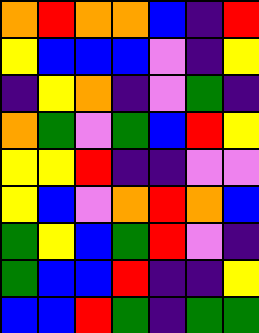[["orange", "red", "orange", "orange", "blue", "indigo", "red"], ["yellow", "blue", "blue", "blue", "violet", "indigo", "yellow"], ["indigo", "yellow", "orange", "indigo", "violet", "green", "indigo"], ["orange", "green", "violet", "green", "blue", "red", "yellow"], ["yellow", "yellow", "red", "indigo", "indigo", "violet", "violet"], ["yellow", "blue", "violet", "orange", "red", "orange", "blue"], ["green", "yellow", "blue", "green", "red", "violet", "indigo"], ["green", "blue", "blue", "red", "indigo", "indigo", "yellow"], ["blue", "blue", "red", "green", "indigo", "green", "green"]]